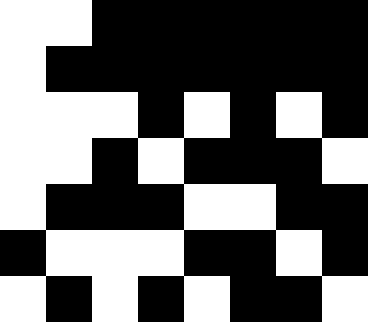[["white", "white", "black", "black", "black", "black", "black", "black"], ["white", "black", "black", "black", "black", "black", "black", "black"], ["white", "white", "white", "black", "white", "black", "white", "black"], ["white", "white", "black", "white", "black", "black", "black", "white"], ["white", "black", "black", "black", "white", "white", "black", "black"], ["black", "white", "white", "white", "black", "black", "white", "black"], ["white", "black", "white", "black", "white", "black", "black", "white"]]